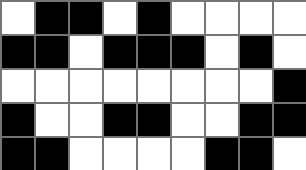[["white", "black", "black", "white", "black", "white", "white", "white", "white"], ["black", "black", "white", "black", "black", "black", "white", "black", "white"], ["white", "white", "white", "white", "white", "white", "white", "white", "black"], ["black", "white", "white", "black", "black", "white", "white", "black", "black"], ["black", "black", "white", "white", "white", "white", "black", "black", "white"]]